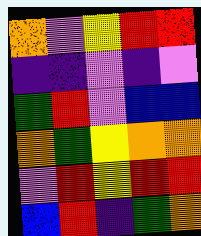[["orange", "violet", "yellow", "red", "red"], ["indigo", "indigo", "violet", "indigo", "violet"], ["green", "red", "violet", "blue", "blue"], ["orange", "green", "yellow", "orange", "orange"], ["violet", "red", "yellow", "red", "red"], ["blue", "red", "indigo", "green", "orange"]]